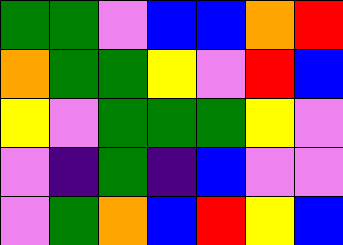[["green", "green", "violet", "blue", "blue", "orange", "red"], ["orange", "green", "green", "yellow", "violet", "red", "blue"], ["yellow", "violet", "green", "green", "green", "yellow", "violet"], ["violet", "indigo", "green", "indigo", "blue", "violet", "violet"], ["violet", "green", "orange", "blue", "red", "yellow", "blue"]]